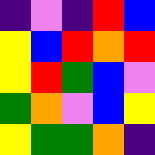[["indigo", "violet", "indigo", "red", "blue"], ["yellow", "blue", "red", "orange", "red"], ["yellow", "red", "green", "blue", "violet"], ["green", "orange", "violet", "blue", "yellow"], ["yellow", "green", "green", "orange", "indigo"]]